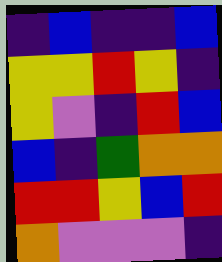[["indigo", "blue", "indigo", "indigo", "blue"], ["yellow", "yellow", "red", "yellow", "indigo"], ["yellow", "violet", "indigo", "red", "blue"], ["blue", "indigo", "green", "orange", "orange"], ["red", "red", "yellow", "blue", "red"], ["orange", "violet", "violet", "violet", "indigo"]]